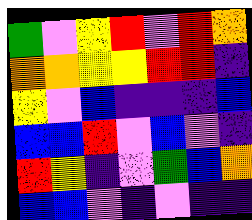[["green", "violet", "yellow", "red", "violet", "red", "orange"], ["orange", "orange", "yellow", "yellow", "red", "red", "indigo"], ["yellow", "violet", "blue", "indigo", "indigo", "indigo", "blue"], ["blue", "blue", "red", "violet", "blue", "violet", "indigo"], ["red", "yellow", "indigo", "violet", "green", "blue", "orange"], ["blue", "blue", "violet", "indigo", "violet", "indigo", "indigo"]]